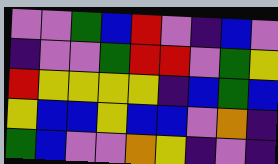[["violet", "violet", "green", "blue", "red", "violet", "indigo", "blue", "violet"], ["indigo", "violet", "violet", "green", "red", "red", "violet", "green", "yellow"], ["red", "yellow", "yellow", "yellow", "yellow", "indigo", "blue", "green", "blue"], ["yellow", "blue", "blue", "yellow", "blue", "blue", "violet", "orange", "indigo"], ["green", "blue", "violet", "violet", "orange", "yellow", "indigo", "violet", "indigo"]]